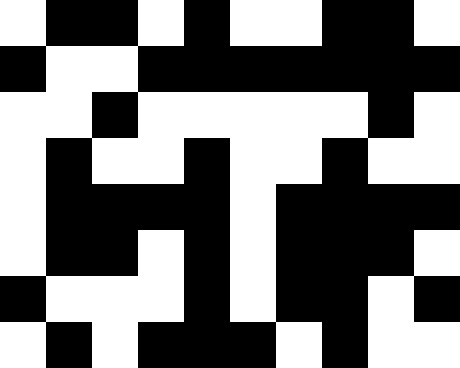[["white", "black", "black", "white", "black", "white", "white", "black", "black", "white"], ["black", "white", "white", "black", "black", "black", "black", "black", "black", "black"], ["white", "white", "black", "white", "white", "white", "white", "white", "black", "white"], ["white", "black", "white", "white", "black", "white", "white", "black", "white", "white"], ["white", "black", "black", "black", "black", "white", "black", "black", "black", "black"], ["white", "black", "black", "white", "black", "white", "black", "black", "black", "white"], ["black", "white", "white", "white", "black", "white", "black", "black", "white", "black"], ["white", "black", "white", "black", "black", "black", "white", "black", "white", "white"]]